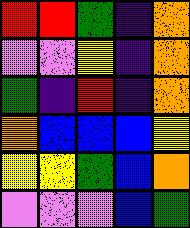[["red", "red", "green", "indigo", "orange"], ["violet", "violet", "yellow", "indigo", "orange"], ["green", "indigo", "red", "indigo", "orange"], ["orange", "blue", "blue", "blue", "yellow"], ["yellow", "yellow", "green", "blue", "orange"], ["violet", "violet", "violet", "blue", "green"]]